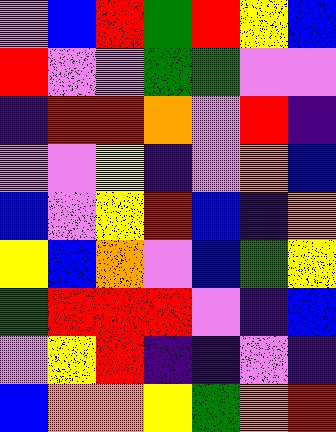[["violet", "blue", "red", "green", "red", "yellow", "blue"], ["red", "violet", "violet", "green", "green", "violet", "violet"], ["indigo", "red", "red", "orange", "violet", "red", "indigo"], ["violet", "violet", "yellow", "indigo", "violet", "orange", "blue"], ["blue", "violet", "yellow", "red", "blue", "indigo", "orange"], ["yellow", "blue", "orange", "violet", "blue", "green", "yellow"], ["green", "red", "red", "red", "violet", "indigo", "blue"], ["violet", "yellow", "red", "indigo", "indigo", "violet", "indigo"], ["blue", "orange", "orange", "yellow", "green", "orange", "red"]]